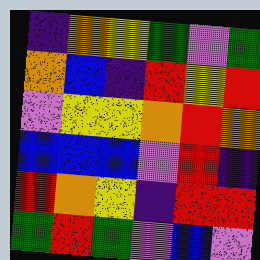[["indigo", "orange", "yellow", "green", "violet", "green"], ["orange", "blue", "indigo", "red", "yellow", "red"], ["violet", "yellow", "yellow", "orange", "red", "orange"], ["blue", "blue", "blue", "violet", "red", "indigo"], ["red", "orange", "yellow", "indigo", "red", "red"], ["green", "red", "green", "violet", "blue", "violet"]]